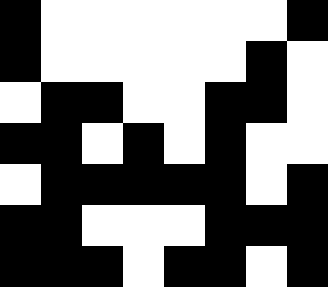[["black", "white", "white", "white", "white", "white", "white", "black"], ["black", "white", "white", "white", "white", "white", "black", "white"], ["white", "black", "black", "white", "white", "black", "black", "white"], ["black", "black", "white", "black", "white", "black", "white", "white"], ["white", "black", "black", "black", "black", "black", "white", "black"], ["black", "black", "white", "white", "white", "black", "black", "black"], ["black", "black", "black", "white", "black", "black", "white", "black"]]